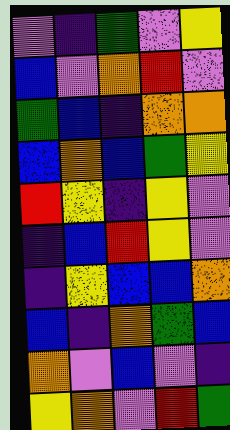[["violet", "indigo", "green", "violet", "yellow"], ["blue", "violet", "orange", "red", "violet"], ["green", "blue", "indigo", "orange", "orange"], ["blue", "orange", "blue", "green", "yellow"], ["red", "yellow", "indigo", "yellow", "violet"], ["indigo", "blue", "red", "yellow", "violet"], ["indigo", "yellow", "blue", "blue", "orange"], ["blue", "indigo", "orange", "green", "blue"], ["orange", "violet", "blue", "violet", "indigo"], ["yellow", "orange", "violet", "red", "green"]]